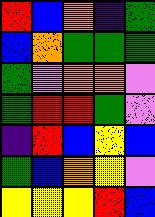[["red", "blue", "orange", "indigo", "green"], ["blue", "orange", "green", "green", "green"], ["green", "violet", "orange", "orange", "violet"], ["green", "red", "red", "green", "violet"], ["indigo", "red", "blue", "yellow", "blue"], ["green", "blue", "orange", "yellow", "violet"], ["yellow", "yellow", "yellow", "red", "blue"]]